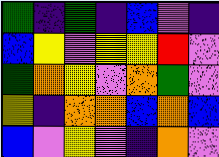[["green", "indigo", "green", "indigo", "blue", "violet", "indigo"], ["blue", "yellow", "violet", "yellow", "yellow", "red", "violet"], ["green", "orange", "yellow", "violet", "orange", "green", "violet"], ["yellow", "indigo", "orange", "orange", "blue", "orange", "blue"], ["blue", "violet", "yellow", "violet", "indigo", "orange", "violet"]]